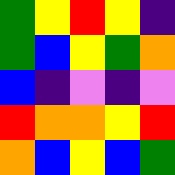[["green", "yellow", "red", "yellow", "indigo"], ["green", "blue", "yellow", "green", "orange"], ["blue", "indigo", "violet", "indigo", "violet"], ["red", "orange", "orange", "yellow", "red"], ["orange", "blue", "yellow", "blue", "green"]]